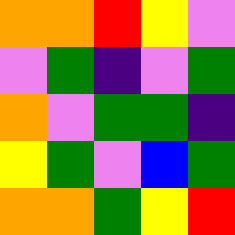[["orange", "orange", "red", "yellow", "violet"], ["violet", "green", "indigo", "violet", "green"], ["orange", "violet", "green", "green", "indigo"], ["yellow", "green", "violet", "blue", "green"], ["orange", "orange", "green", "yellow", "red"]]